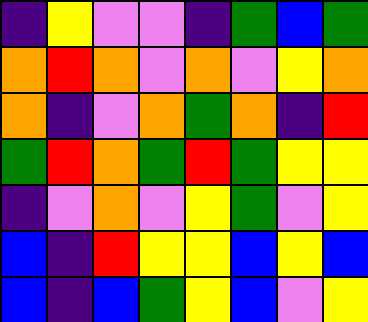[["indigo", "yellow", "violet", "violet", "indigo", "green", "blue", "green"], ["orange", "red", "orange", "violet", "orange", "violet", "yellow", "orange"], ["orange", "indigo", "violet", "orange", "green", "orange", "indigo", "red"], ["green", "red", "orange", "green", "red", "green", "yellow", "yellow"], ["indigo", "violet", "orange", "violet", "yellow", "green", "violet", "yellow"], ["blue", "indigo", "red", "yellow", "yellow", "blue", "yellow", "blue"], ["blue", "indigo", "blue", "green", "yellow", "blue", "violet", "yellow"]]